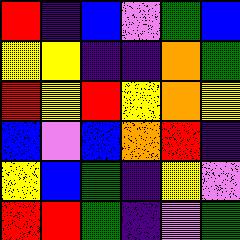[["red", "indigo", "blue", "violet", "green", "blue"], ["yellow", "yellow", "indigo", "indigo", "orange", "green"], ["red", "yellow", "red", "yellow", "orange", "yellow"], ["blue", "violet", "blue", "orange", "red", "indigo"], ["yellow", "blue", "green", "indigo", "yellow", "violet"], ["red", "red", "green", "indigo", "violet", "green"]]